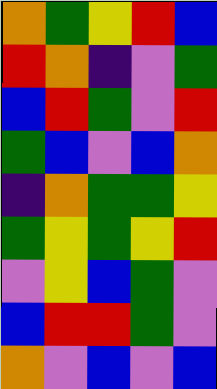[["orange", "green", "yellow", "red", "blue"], ["red", "orange", "indigo", "violet", "green"], ["blue", "red", "green", "violet", "red"], ["green", "blue", "violet", "blue", "orange"], ["indigo", "orange", "green", "green", "yellow"], ["green", "yellow", "green", "yellow", "red"], ["violet", "yellow", "blue", "green", "violet"], ["blue", "red", "red", "green", "violet"], ["orange", "violet", "blue", "violet", "blue"]]